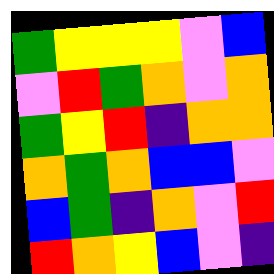[["green", "yellow", "yellow", "yellow", "violet", "blue"], ["violet", "red", "green", "orange", "violet", "orange"], ["green", "yellow", "red", "indigo", "orange", "orange"], ["orange", "green", "orange", "blue", "blue", "violet"], ["blue", "green", "indigo", "orange", "violet", "red"], ["red", "orange", "yellow", "blue", "violet", "indigo"]]